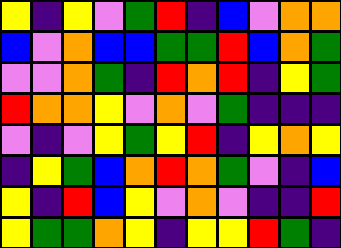[["yellow", "indigo", "yellow", "violet", "green", "red", "indigo", "blue", "violet", "orange", "orange"], ["blue", "violet", "orange", "blue", "blue", "green", "green", "red", "blue", "orange", "green"], ["violet", "violet", "orange", "green", "indigo", "red", "orange", "red", "indigo", "yellow", "green"], ["red", "orange", "orange", "yellow", "violet", "orange", "violet", "green", "indigo", "indigo", "indigo"], ["violet", "indigo", "violet", "yellow", "green", "yellow", "red", "indigo", "yellow", "orange", "yellow"], ["indigo", "yellow", "green", "blue", "orange", "red", "orange", "green", "violet", "indigo", "blue"], ["yellow", "indigo", "red", "blue", "yellow", "violet", "orange", "violet", "indigo", "indigo", "red"], ["yellow", "green", "green", "orange", "yellow", "indigo", "yellow", "yellow", "red", "green", "indigo"]]